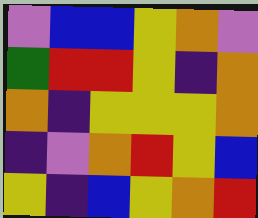[["violet", "blue", "blue", "yellow", "orange", "violet"], ["green", "red", "red", "yellow", "indigo", "orange"], ["orange", "indigo", "yellow", "yellow", "yellow", "orange"], ["indigo", "violet", "orange", "red", "yellow", "blue"], ["yellow", "indigo", "blue", "yellow", "orange", "red"]]